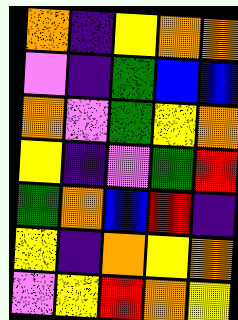[["orange", "indigo", "yellow", "orange", "orange"], ["violet", "indigo", "green", "blue", "blue"], ["orange", "violet", "green", "yellow", "orange"], ["yellow", "indigo", "violet", "green", "red"], ["green", "orange", "blue", "red", "indigo"], ["yellow", "indigo", "orange", "yellow", "orange"], ["violet", "yellow", "red", "orange", "yellow"]]